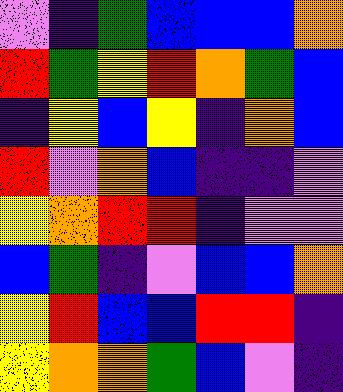[["violet", "indigo", "green", "blue", "blue", "blue", "orange"], ["red", "green", "yellow", "red", "orange", "green", "blue"], ["indigo", "yellow", "blue", "yellow", "indigo", "orange", "blue"], ["red", "violet", "orange", "blue", "indigo", "indigo", "violet"], ["yellow", "orange", "red", "red", "indigo", "violet", "violet"], ["blue", "green", "indigo", "violet", "blue", "blue", "orange"], ["yellow", "red", "blue", "blue", "red", "red", "indigo"], ["yellow", "orange", "orange", "green", "blue", "violet", "indigo"]]